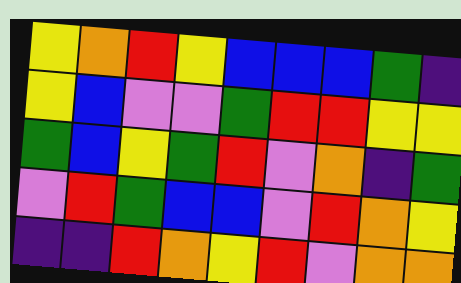[["yellow", "orange", "red", "yellow", "blue", "blue", "blue", "green", "indigo"], ["yellow", "blue", "violet", "violet", "green", "red", "red", "yellow", "yellow"], ["green", "blue", "yellow", "green", "red", "violet", "orange", "indigo", "green"], ["violet", "red", "green", "blue", "blue", "violet", "red", "orange", "yellow"], ["indigo", "indigo", "red", "orange", "yellow", "red", "violet", "orange", "orange"]]